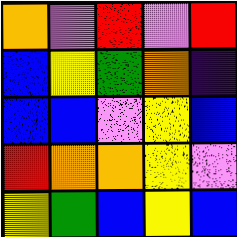[["orange", "violet", "red", "violet", "red"], ["blue", "yellow", "green", "orange", "indigo"], ["blue", "blue", "violet", "yellow", "blue"], ["red", "orange", "orange", "yellow", "violet"], ["yellow", "green", "blue", "yellow", "blue"]]